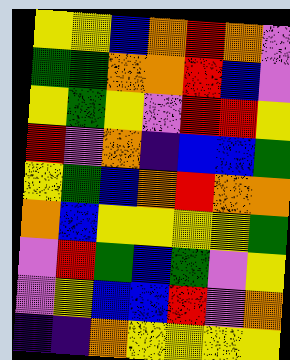[["yellow", "yellow", "blue", "orange", "red", "orange", "violet"], ["green", "green", "orange", "orange", "red", "blue", "violet"], ["yellow", "green", "yellow", "violet", "red", "red", "yellow"], ["red", "violet", "orange", "indigo", "blue", "blue", "green"], ["yellow", "green", "blue", "orange", "red", "orange", "orange"], ["orange", "blue", "yellow", "yellow", "yellow", "yellow", "green"], ["violet", "red", "green", "blue", "green", "violet", "yellow"], ["violet", "yellow", "blue", "blue", "red", "violet", "orange"], ["indigo", "indigo", "orange", "yellow", "yellow", "yellow", "yellow"]]